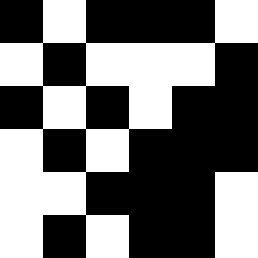[["black", "white", "black", "black", "black", "white"], ["white", "black", "white", "white", "white", "black"], ["black", "white", "black", "white", "black", "black"], ["white", "black", "white", "black", "black", "black"], ["white", "white", "black", "black", "black", "white"], ["white", "black", "white", "black", "black", "white"]]